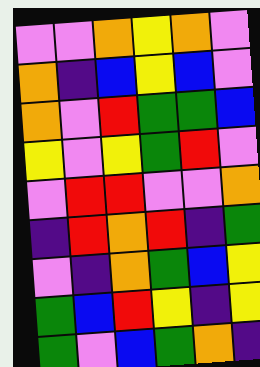[["violet", "violet", "orange", "yellow", "orange", "violet"], ["orange", "indigo", "blue", "yellow", "blue", "violet"], ["orange", "violet", "red", "green", "green", "blue"], ["yellow", "violet", "yellow", "green", "red", "violet"], ["violet", "red", "red", "violet", "violet", "orange"], ["indigo", "red", "orange", "red", "indigo", "green"], ["violet", "indigo", "orange", "green", "blue", "yellow"], ["green", "blue", "red", "yellow", "indigo", "yellow"], ["green", "violet", "blue", "green", "orange", "indigo"]]